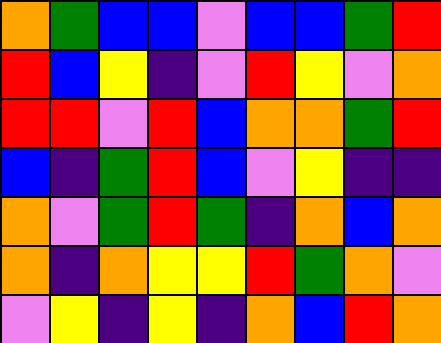[["orange", "green", "blue", "blue", "violet", "blue", "blue", "green", "red"], ["red", "blue", "yellow", "indigo", "violet", "red", "yellow", "violet", "orange"], ["red", "red", "violet", "red", "blue", "orange", "orange", "green", "red"], ["blue", "indigo", "green", "red", "blue", "violet", "yellow", "indigo", "indigo"], ["orange", "violet", "green", "red", "green", "indigo", "orange", "blue", "orange"], ["orange", "indigo", "orange", "yellow", "yellow", "red", "green", "orange", "violet"], ["violet", "yellow", "indigo", "yellow", "indigo", "orange", "blue", "red", "orange"]]